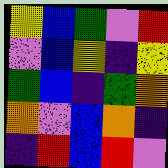[["yellow", "blue", "green", "violet", "red"], ["violet", "blue", "yellow", "indigo", "yellow"], ["green", "blue", "indigo", "green", "orange"], ["orange", "violet", "blue", "orange", "indigo"], ["indigo", "red", "blue", "red", "violet"]]